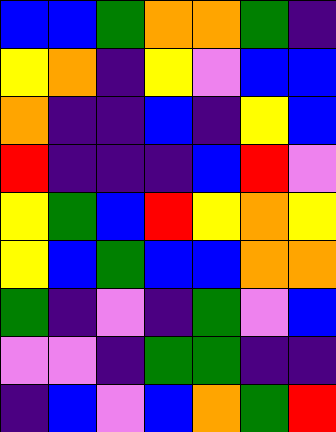[["blue", "blue", "green", "orange", "orange", "green", "indigo"], ["yellow", "orange", "indigo", "yellow", "violet", "blue", "blue"], ["orange", "indigo", "indigo", "blue", "indigo", "yellow", "blue"], ["red", "indigo", "indigo", "indigo", "blue", "red", "violet"], ["yellow", "green", "blue", "red", "yellow", "orange", "yellow"], ["yellow", "blue", "green", "blue", "blue", "orange", "orange"], ["green", "indigo", "violet", "indigo", "green", "violet", "blue"], ["violet", "violet", "indigo", "green", "green", "indigo", "indigo"], ["indigo", "blue", "violet", "blue", "orange", "green", "red"]]